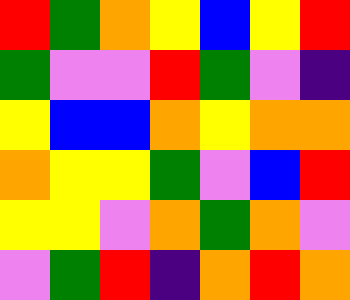[["red", "green", "orange", "yellow", "blue", "yellow", "red"], ["green", "violet", "violet", "red", "green", "violet", "indigo"], ["yellow", "blue", "blue", "orange", "yellow", "orange", "orange"], ["orange", "yellow", "yellow", "green", "violet", "blue", "red"], ["yellow", "yellow", "violet", "orange", "green", "orange", "violet"], ["violet", "green", "red", "indigo", "orange", "red", "orange"]]